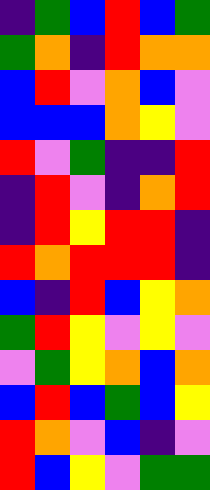[["indigo", "green", "blue", "red", "blue", "green"], ["green", "orange", "indigo", "red", "orange", "orange"], ["blue", "red", "violet", "orange", "blue", "violet"], ["blue", "blue", "blue", "orange", "yellow", "violet"], ["red", "violet", "green", "indigo", "indigo", "red"], ["indigo", "red", "violet", "indigo", "orange", "red"], ["indigo", "red", "yellow", "red", "red", "indigo"], ["red", "orange", "red", "red", "red", "indigo"], ["blue", "indigo", "red", "blue", "yellow", "orange"], ["green", "red", "yellow", "violet", "yellow", "violet"], ["violet", "green", "yellow", "orange", "blue", "orange"], ["blue", "red", "blue", "green", "blue", "yellow"], ["red", "orange", "violet", "blue", "indigo", "violet"], ["red", "blue", "yellow", "violet", "green", "green"]]